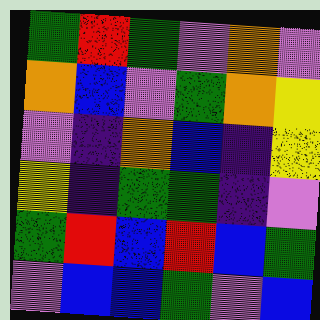[["green", "red", "green", "violet", "orange", "violet"], ["orange", "blue", "violet", "green", "orange", "yellow"], ["violet", "indigo", "orange", "blue", "indigo", "yellow"], ["yellow", "indigo", "green", "green", "indigo", "violet"], ["green", "red", "blue", "red", "blue", "green"], ["violet", "blue", "blue", "green", "violet", "blue"]]